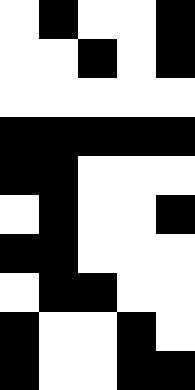[["white", "black", "white", "white", "black"], ["white", "white", "black", "white", "black"], ["white", "white", "white", "white", "white"], ["black", "black", "black", "black", "black"], ["black", "black", "white", "white", "white"], ["white", "black", "white", "white", "black"], ["black", "black", "white", "white", "white"], ["white", "black", "black", "white", "white"], ["black", "white", "white", "black", "white"], ["black", "white", "white", "black", "black"]]